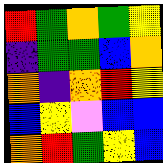[["red", "green", "orange", "green", "yellow"], ["indigo", "green", "green", "blue", "orange"], ["orange", "indigo", "orange", "red", "yellow"], ["blue", "yellow", "violet", "blue", "blue"], ["orange", "red", "green", "yellow", "blue"]]